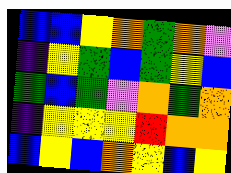[["blue", "blue", "yellow", "orange", "green", "orange", "violet"], ["indigo", "yellow", "green", "blue", "green", "yellow", "blue"], ["green", "blue", "green", "violet", "orange", "green", "orange"], ["indigo", "yellow", "yellow", "yellow", "red", "orange", "orange"], ["blue", "yellow", "blue", "orange", "yellow", "blue", "yellow"]]